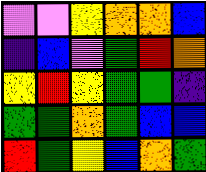[["violet", "violet", "yellow", "orange", "orange", "blue"], ["indigo", "blue", "violet", "green", "red", "orange"], ["yellow", "red", "yellow", "green", "green", "indigo"], ["green", "green", "orange", "green", "blue", "blue"], ["red", "green", "yellow", "blue", "orange", "green"]]